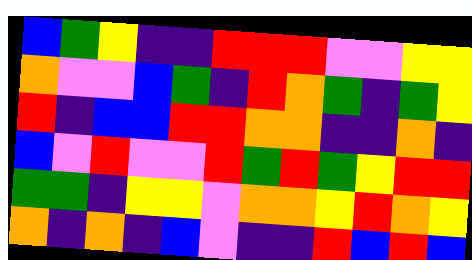[["blue", "green", "yellow", "indigo", "indigo", "red", "red", "red", "violet", "violet", "yellow", "yellow"], ["orange", "violet", "violet", "blue", "green", "indigo", "red", "orange", "green", "indigo", "green", "yellow"], ["red", "indigo", "blue", "blue", "red", "red", "orange", "orange", "indigo", "indigo", "orange", "indigo"], ["blue", "violet", "red", "violet", "violet", "red", "green", "red", "green", "yellow", "red", "red"], ["green", "green", "indigo", "yellow", "yellow", "violet", "orange", "orange", "yellow", "red", "orange", "yellow"], ["orange", "indigo", "orange", "indigo", "blue", "violet", "indigo", "indigo", "red", "blue", "red", "blue"]]